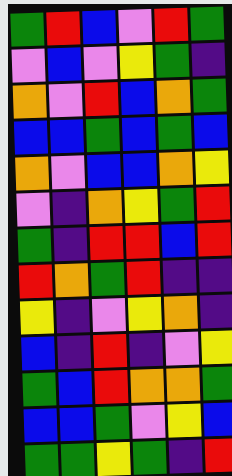[["green", "red", "blue", "violet", "red", "green"], ["violet", "blue", "violet", "yellow", "green", "indigo"], ["orange", "violet", "red", "blue", "orange", "green"], ["blue", "blue", "green", "blue", "green", "blue"], ["orange", "violet", "blue", "blue", "orange", "yellow"], ["violet", "indigo", "orange", "yellow", "green", "red"], ["green", "indigo", "red", "red", "blue", "red"], ["red", "orange", "green", "red", "indigo", "indigo"], ["yellow", "indigo", "violet", "yellow", "orange", "indigo"], ["blue", "indigo", "red", "indigo", "violet", "yellow"], ["green", "blue", "red", "orange", "orange", "green"], ["blue", "blue", "green", "violet", "yellow", "blue"], ["green", "green", "yellow", "green", "indigo", "red"]]